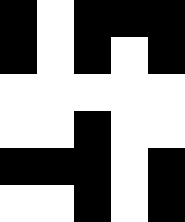[["black", "white", "black", "black", "black"], ["black", "white", "black", "white", "black"], ["white", "white", "white", "white", "white"], ["white", "white", "black", "white", "white"], ["black", "black", "black", "white", "black"], ["white", "white", "black", "white", "black"]]